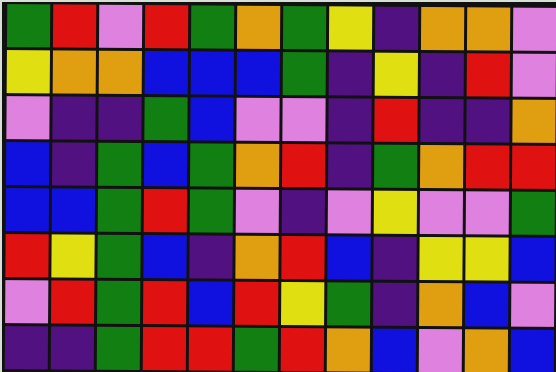[["green", "red", "violet", "red", "green", "orange", "green", "yellow", "indigo", "orange", "orange", "violet"], ["yellow", "orange", "orange", "blue", "blue", "blue", "green", "indigo", "yellow", "indigo", "red", "violet"], ["violet", "indigo", "indigo", "green", "blue", "violet", "violet", "indigo", "red", "indigo", "indigo", "orange"], ["blue", "indigo", "green", "blue", "green", "orange", "red", "indigo", "green", "orange", "red", "red"], ["blue", "blue", "green", "red", "green", "violet", "indigo", "violet", "yellow", "violet", "violet", "green"], ["red", "yellow", "green", "blue", "indigo", "orange", "red", "blue", "indigo", "yellow", "yellow", "blue"], ["violet", "red", "green", "red", "blue", "red", "yellow", "green", "indigo", "orange", "blue", "violet"], ["indigo", "indigo", "green", "red", "red", "green", "red", "orange", "blue", "violet", "orange", "blue"]]